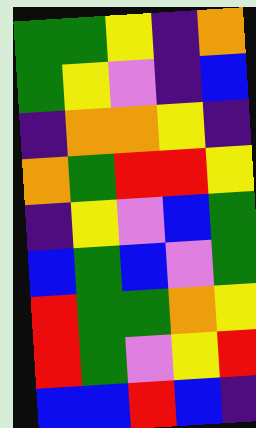[["green", "green", "yellow", "indigo", "orange"], ["green", "yellow", "violet", "indigo", "blue"], ["indigo", "orange", "orange", "yellow", "indigo"], ["orange", "green", "red", "red", "yellow"], ["indigo", "yellow", "violet", "blue", "green"], ["blue", "green", "blue", "violet", "green"], ["red", "green", "green", "orange", "yellow"], ["red", "green", "violet", "yellow", "red"], ["blue", "blue", "red", "blue", "indigo"]]